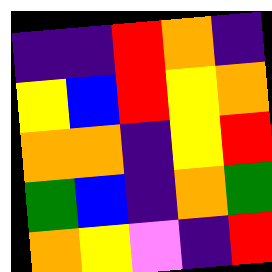[["indigo", "indigo", "red", "orange", "indigo"], ["yellow", "blue", "red", "yellow", "orange"], ["orange", "orange", "indigo", "yellow", "red"], ["green", "blue", "indigo", "orange", "green"], ["orange", "yellow", "violet", "indigo", "red"]]